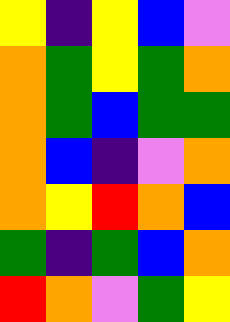[["yellow", "indigo", "yellow", "blue", "violet"], ["orange", "green", "yellow", "green", "orange"], ["orange", "green", "blue", "green", "green"], ["orange", "blue", "indigo", "violet", "orange"], ["orange", "yellow", "red", "orange", "blue"], ["green", "indigo", "green", "blue", "orange"], ["red", "orange", "violet", "green", "yellow"]]